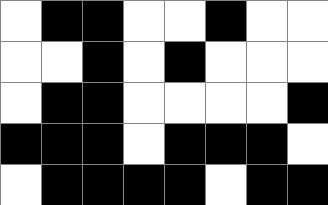[["white", "black", "black", "white", "white", "black", "white", "white"], ["white", "white", "black", "white", "black", "white", "white", "white"], ["white", "black", "black", "white", "white", "white", "white", "black"], ["black", "black", "black", "white", "black", "black", "black", "white"], ["white", "black", "black", "black", "black", "white", "black", "black"]]